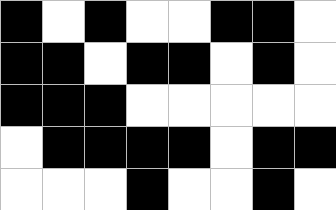[["black", "white", "black", "white", "white", "black", "black", "white"], ["black", "black", "white", "black", "black", "white", "black", "white"], ["black", "black", "black", "white", "white", "white", "white", "white"], ["white", "black", "black", "black", "black", "white", "black", "black"], ["white", "white", "white", "black", "white", "white", "black", "white"]]